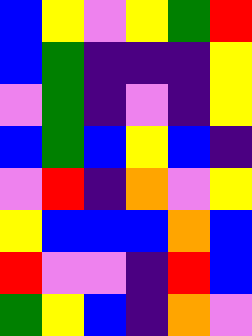[["blue", "yellow", "violet", "yellow", "green", "red"], ["blue", "green", "indigo", "indigo", "indigo", "yellow"], ["violet", "green", "indigo", "violet", "indigo", "yellow"], ["blue", "green", "blue", "yellow", "blue", "indigo"], ["violet", "red", "indigo", "orange", "violet", "yellow"], ["yellow", "blue", "blue", "blue", "orange", "blue"], ["red", "violet", "violet", "indigo", "red", "blue"], ["green", "yellow", "blue", "indigo", "orange", "violet"]]